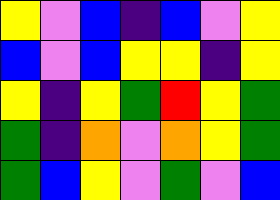[["yellow", "violet", "blue", "indigo", "blue", "violet", "yellow"], ["blue", "violet", "blue", "yellow", "yellow", "indigo", "yellow"], ["yellow", "indigo", "yellow", "green", "red", "yellow", "green"], ["green", "indigo", "orange", "violet", "orange", "yellow", "green"], ["green", "blue", "yellow", "violet", "green", "violet", "blue"]]